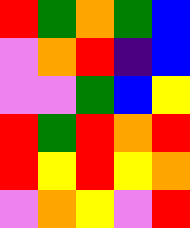[["red", "green", "orange", "green", "blue"], ["violet", "orange", "red", "indigo", "blue"], ["violet", "violet", "green", "blue", "yellow"], ["red", "green", "red", "orange", "red"], ["red", "yellow", "red", "yellow", "orange"], ["violet", "orange", "yellow", "violet", "red"]]